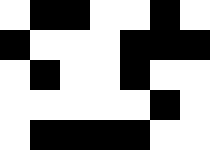[["white", "black", "black", "white", "white", "black", "white"], ["black", "white", "white", "white", "black", "black", "black"], ["white", "black", "white", "white", "black", "white", "white"], ["white", "white", "white", "white", "white", "black", "white"], ["white", "black", "black", "black", "black", "white", "white"]]